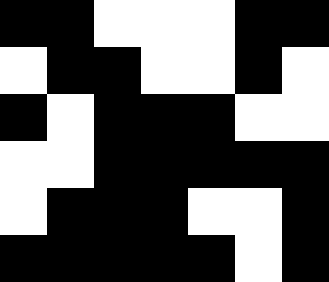[["black", "black", "white", "white", "white", "black", "black"], ["white", "black", "black", "white", "white", "black", "white"], ["black", "white", "black", "black", "black", "white", "white"], ["white", "white", "black", "black", "black", "black", "black"], ["white", "black", "black", "black", "white", "white", "black"], ["black", "black", "black", "black", "black", "white", "black"]]